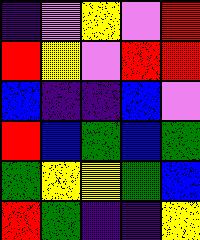[["indigo", "violet", "yellow", "violet", "red"], ["red", "yellow", "violet", "red", "red"], ["blue", "indigo", "indigo", "blue", "violet"], ["red", "blue", "green", "blue", "green"], ["green", "yellow", "yellow", "green", "blue"], ["red", "green", "indigo", "indigo", "yellow"]]